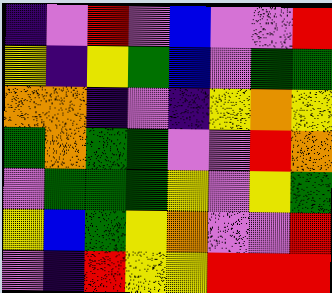[["indigo", "violet", "red", "violet", "blue", "violet", "violet", "red"], ["yellow", "indigo", "yellow", "green", "blue", "violet", "green", "green"], ["orange", "orange", "indigo", "violet", "indigo", "yellow", "orange", "yellow"], ["green", "orange", "green", "green", "violet", "violet", "red", "orange"], ["violet", "green", "green", "green", "yellow", "violet", "yellow", "green"], ["yellow", "blue", "green", "yellow", "orange", "violet", "violet", "red"], ["violet", "indigo", "red", "yellow", "yellow", "red", "red", "red"]]